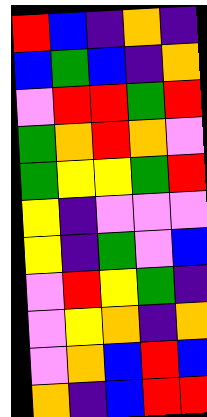[["red", "blue", "indigo", "orange", "indigo"], ["blue", "green", "blue", "indigo", "orange"], ["violet", "red", "red", "green", "red"], ["green", "orange", "red", "orange", "violet"], ["green", "yellow", "yellow", "green", "red"], ["yellow", "indigo", "violet", "violet", "violet"], ["yellow", "indigo", "green", "violet", "blue"], ["violet", "red", "yellow", "green", "indigo"], ["violet", "yellow", "orange", "indigo", "orange"], ["violet", "orange", "blue", "red", "blue"], ["orange", "indigo", "blue", "red", "red"]]